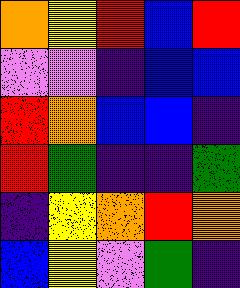[["orange", "yellow", "red", "blue", "red"], ["violet", "violet", "indigo", "blue", "blue"], ["red", "orange", "blue", "blue", "indigo"], ["red", "green", "indigo", "indigo", "green"], ["indigo", "yellow", "orange", "red", "orange"], ["blue", "yellow", "violet", "green", "indigo"]]